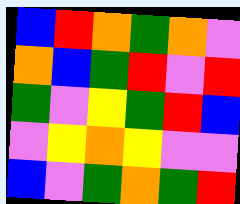[["blue", "red", "orange", "green", "orange", "violet"], ["orange", "blue", "green", "red", "violet", "red"], ["green", "violet", "yellow", "green", "red", "blue"], ["violet", "yellow", "orange", "yellow", "violet", "violet"], ["blue", "violet", "green", "orange", "green", "red"]]